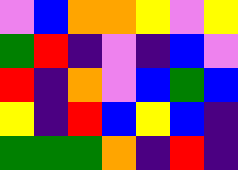[["violet", "blue", "orange", "orange", "yellow", "violet", "yellow"], ["green", "red", "indigo", "violet", "indigo", "blue", "violet"], ["red", "indigo", "orange", "violet", "blue", "green", "blue"], ["yellow", "indigo", "red", "blue", "yellow", "blue", "indigo"], ["green", "green", "green", "orange", "indigo", "red", "indigo"]]